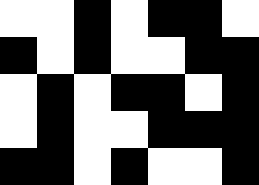[["white", "white", "black", "white", "black", "black", "white"], ["black", "white", "black", "white", "white", "black", "black"], ["white", "black", "white", "black", "black", "white", "black"], ["white", "black", "white", "white", "black", "black", "black"], ["black", "black", "white", "black", "white", "white", "black"]]